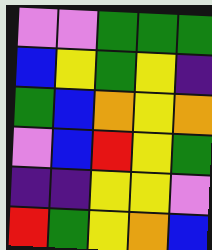[["violet", "violet", "green", "green", "green"], ["blue", "yellow", "green", "yellow", "indigo"], ["green", "blue", "orange", "yellow", "orange"], ["violet", "blue", "red", "yellow", "green"], ["indigo", "indigo", "yellow", "yellow", "violet"], ["red", "green", "yellow", "orange", "blue"]]